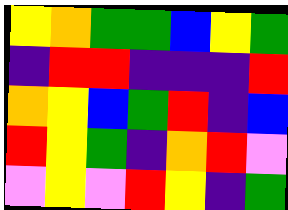[["yellow", "orange", "green", "green", "blue", "yellow", "green"], ["indigo", "red", "red", "indigo", "indigo", "indigo", "red"], ["orange", "yellow", "blue", "green", "red", "indigo", "blue"], ["red", "yellow", "green", "indigo", "orange", "red", "violet"], ["violet", "yellow", "violet", "red", "yellow", "indigo", "green"]]